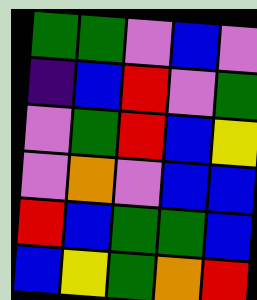[["green", "green", "violet", "blue", "violet"], ["indigo", "blue", "red", "violet", "green"], ["violet", "green", "red", "blue", "yellow"], ["violet", "orange", "violet", "blue", "blue"], ["red", "blue", "green", "green", "blue"], ["blue", "yellow", "green", "orange", "red"]]